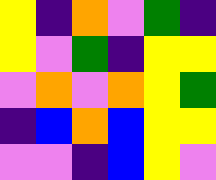[["yellow", "indigo", "orange", "violet", "green", "indigo"], ["yellow", "violet", "green", "indigo", "yellow", "yellow"], ["violet", "orange", "violet", "orange", "yellow", "green"], ["indigo", "blue", "orange", "blue", "yellow", "yellow"], ["violet", "violet", "indigo", "blue", "yellow", "violet"]]